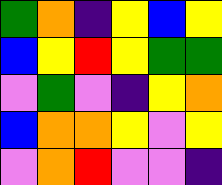[["green", "orange", "indigo", "yellow", "blue", "yellow"], ["blue", "yellow", "red", "yellow", "green", "green"], ["violet", "green", "violet", "indigo", "yellow", "orange"], ["blue", "orange", "orange", "yellow", "violet", "yellow"], ["violet", "orange", "red", "violet", "violet", "indigo"]]